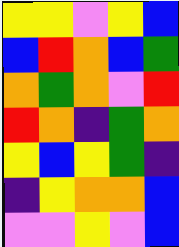[["yellow", "yellow", "violet", "yellow", "blue"], ["blue", "red", "orange", "blue", "green"], ["orange", "green", "orange", "violet", "red"], ["red", "orange", "indigo", "green", "orange"], ["yellow", "blue", "yellow", "green", "indigo"], ["indigo", "yellow", "orange", "orange", "blue"], ["violet", "violet", "yellow", "violet", "blue"]]